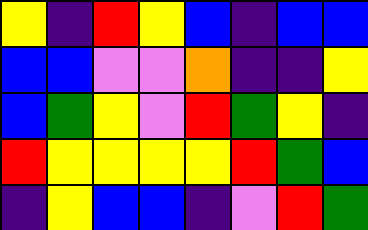[["yellow", "indigo", "red", "yellow", "blue", "indigo", "blue", "blue"], ["blue", "blue", "violet", "violet", "orange", "indigo", "indigo", "yellow"], ["blue", "green", "yellow", "violet", "red", "green", "yellow", "indigo"], ["red", "yellow", "yellow", "yellow", "yellow", "red", "green", "blue"], ["indigo", "yellow", "blue", "blue", "indigo", "violet", "red", "green"]]